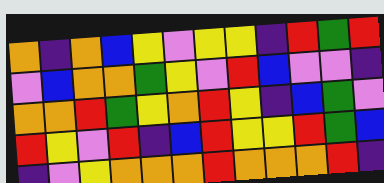[["orange", "indigo", "orange", "blue", "yellow", "violet", "yellow", "yellow", "indigo", "red", "green", "red"], ["violet", "blue", "orange", "orange", "green", "yellow", "violet", "red", "blue", "violet", "violet", "indigo"], ["orange", "orange", "red", "green", "yellow", "orange", "red", "yellow", "indigo", "blue", "green", "violet"], ["red", "yellow", "violet", "red", "indigo", "blue", "red", "yellow", "yellow", "red", "green", "blue"], ["indigo", "violet", "yellow", "orange", "orange", "orange", "red", "orange", "orange", "orange", "red", "indigo"]]